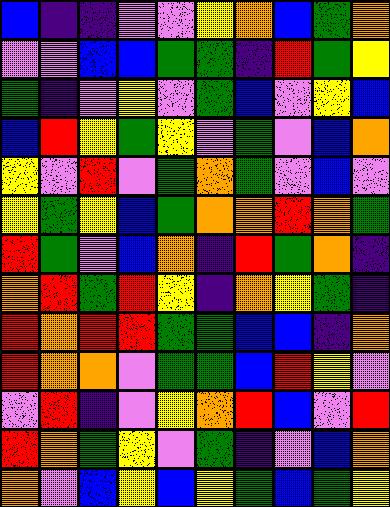[["blue", "indigo", "indigo", "violet", "violet", "yellow", "orange", "blue", "green", "orange"], ["violet", "violet", "blue", "blue", "green", "green", "indigo", "red", "green", "yellow"], ["green", "indigo", "violet", "yellow", "violet", "green", "blue", "violet", "yellow", "blue"], ["blue", "red", "yellow", "green", "yellow", "violet", "green", "violet", "blue", "orange"], ["yellow", "violet", "red", "violet", "green", "orange", "green", "violet", "blue", "violet"], ["yellow", "green", "yellow", "blue", "green", "orange", "orange", "red", "orange", "green"], ["red", "green", "violet", "blue", "orange", "indigo", "red", "green", "orange", "indigo"], ["orange", "red", "green", "red", "yellow", "indigo", "orange", "yellow", "green", "indigo"], ["red", "orange", "red", "red", "green", "green", "blue", "blue", "indigo", "orange"], ["red", "orange", "orange", "violet", "green", "green", "blue", "red", "yellow", "violet"], ["violet", "red", "indigo", "violet", "yellow", "orange", "red", "blue", "violet", "red"], ["red", "orange", "green", "yellow", "violet", "green", "indigo", "violet", "blue", "orange"], ["orange", "violet", "blue", "yellow", "blue", "yellow", "green", "blue", "green", "yellow"]]